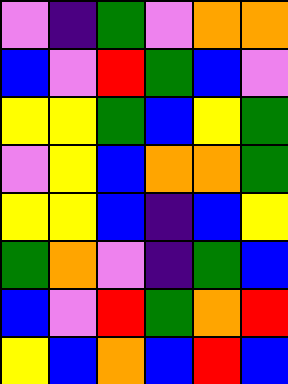[["violet", "indigo", "green", "violet", "orange", "orange"], ["blue", "violet", "red", "green", "blue", "violet"], ["yellow", "yellow", "green", "blue", "yellow", "green"], ["violet", "yellow", "blue", "orange", "orange", "green"], ["yellow", "yellow", "blue", "indigo", "blue", "yellow"], ["green", "orange", "violet", "indigo", "green", "blue"], ["blue", "violet", "red", "green", "orange", "red"], ["yellow", "blue", "orange", "blue", "red", "blue"]]